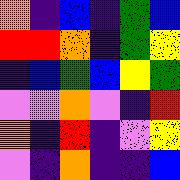[["orange", "indigo", "blue", "indigo", "green", "blue"], ["red", "red", "orange", "indigo", "green", "yellow"], ["indigo", "blue", "green", "blue", "yellow", "green"], ["violet", "violet", "orange", "violet", "indigo", "red"], ["orange", "indigo", "red", "indigo", "violet", "yellow"], ["violet", "indigo", "orange", "indigo", "indigo", "blue"]]